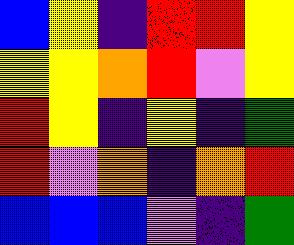[["blue", "yellow", "indigo", "red", "red", "yellow"], ["yellow", "yellow", "orange", "red", "violet", "yellow"], ["red", "yellow", "indigo", "yellow", "indigo", "green"], ["red", "violet", "orange", "indigo", "orange", "red"], ["blue", "blue", "blue", "violet", "indigo", "green"]]